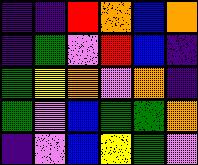[["indigo", "indigo", "red", "orange", "blue", "orange"], ["indigo", "green", "violet", "red", "blue", "indigo"], ["green", "yellow", "orange", "violet", "orange", "indigo"], ["green", "violet", "blue", "green", "green", "orange"], ["indigo", "violet", "blue", "yellow", "green", "violet"]]